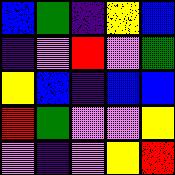[["blue", "green", "indigo", "yellow", "blue"], ["indigo", "violet", "red", "violet", "green"], ["yellow", "blue", "indigo", "blue", "blue"], ["red", "green", "violet", "violet", "yellow"], ["violet", "indigo", "violet", "yellow", "red"]]